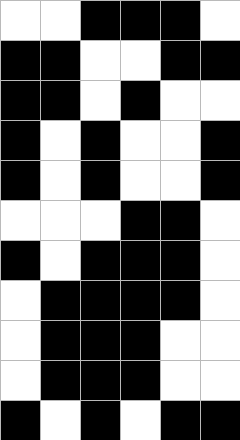[["white", "white", "black", "black", "black", "white"], ["black", "black", "white", "white", "black", "black"], ["black", "black", "white", "black", "white", "white"], ["black", "white", "black", "white", "white", "black"], ["black", "white", "black", "white", "white", "black"], ["white", "white", "white", "black", "black", "white"], ["black", "white", "black", "black", "black", "white"], ["white", "black", "black", "black", "black", "white"], ["white", "black", "black", "black", "white", "white"], ["white", "black", "black", "black", "white", "white"], ["black", "white", "black", "white", "black", "black"]]